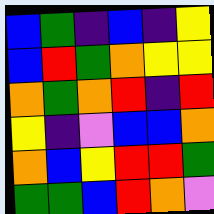[["blue", "green", "indigo", "blue", "indigo", "yellow"], ["blue", "red", "green", "orange", "yellow", "yellow"], ["orange", "green", "orange", "red", "indigo", "red"], ["yellow", "indigo", "violet", "blue", "blue", "orange"], ["orange", "blue", "yellow", "red", "red", "green"], ["green", "green", "blue", "red", "orange", "violet"]]